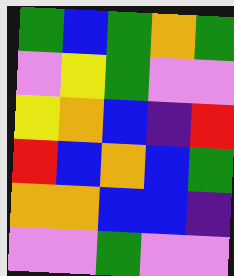[["green", "blue", "green", "orange", "green"], ["violet", "yellow", "green", "violet", "violet"], ["yellow", "orange", "blue", "indigo", "red"], ["red", "blue", "orange", "blue", "green"], ["orange", "orange", "blue", "blue", "indigo"], ["violet", "violet", "green", "violet", "violet"]]